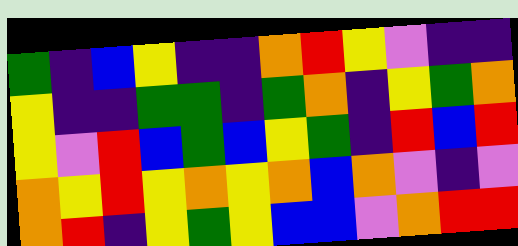[["green", "indigo", "blue", "yellow", "indigo", "indigo", "orange", "red", "yellow", "violet", "indigo", "indigo"], ["yellow", "indigo", "indigo", "green", "green", "indigo", "green", "orange", "indigo", "yellow", "green", "orange"], ["yellow", "violet", "red", "blue", "green", "blue", "yellow", "green", "indigo", "red", "blue", "red"], ["orange", "yellow", "red", "yellow", "orange", "yellow", "orange", "blue", "orange", "violet", "indigo", "violet"], ["orange", "red", "indigo", "yellow", "green", "yellow", "blue", "blue", "violet", "orange", "red", "red"]]